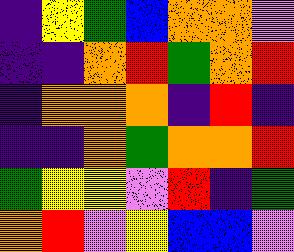[["indigo", "yellow", "green", "blue", "orange", "orange", "violet"], ["indigo", "indigo", "orange", "red", "green", "orange", "red"], ["indigo", "orange", "orange", "orange", "indigo", "red", "indigo"], ["indigo", "indigo", "orange", "green", "orange", "orange", "red"], ["green", "yellow", "yellow", "violet", "red", "indigo", "green"], ["orange", "red", "violet", "yellow", "blue", "blue", "violet"]]